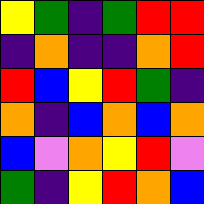[["yellow", "green", "indigo", "green", "red", "red"], ["indigo", "orange", "indigo", "indigo", "orange", "red"], ["red", "blue", "yellow", "red", "green", "indigo"], ["orange", "indigo", "blue", "orange", "blue", "orange"], ["blue", "violet", "orange", "yellow", "red", "violet"], ["green", "indigo", "yellow", "red", "orange", "blue"]]